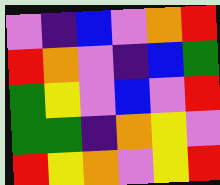[["violet", "indigo", "blue", "violet", "orange", "red"], ["red", "orange", "violet", "indigo", "blue", "green"], ["green", "yellow", "violet", "blue", "violet", "red"], ["green", "green", "indigo", "orange", "yellow", "violet"], ["red", "yellow", "orange", "violet", "yellow", "red"]]